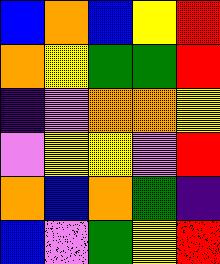[["blue", "orange", "blue", "yellow", "red"], ["orange", "yellow", "green", "green", "red"], ["indigo", "violet", "orange", "orange", "yellow"], ["violet", "yellow", "yellow", "violet", "red"], ["orange", "blue", "orange", "green", "indigo"], ["blue", "violet", "green", "yellow", "red"]]